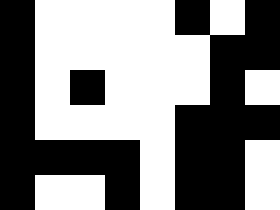[["black", "white", "white", "white", "white", "black", "white", "black"], ["black", "white", "white", "white", "white", "white", "black", "black"], ["black", "white", "black", "white", "white", "white", "black", "white"], ["black", "white", "white", "white", "white", "black", "black", "black"], ["black", "black", "black", "black", "white", "black", "black", "white"], ["black", "white", "white", "black", "white", "black", "black", "white"]]